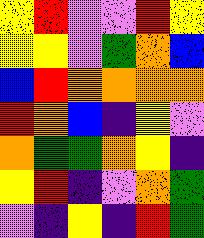[["yellow", "red", "violet", "violet", "red", "yellow"], ["yellow", "yellow", "violet", "green", "orange", "blue"], ["blue", "red", "orange", "orange", "orange", "orange"], ["red", "orange", "blue", "indigo", "yellow", "violet"], ["orange", "green", "green", "orange", "yellow", "indigo"], ["yellow", "red", "indigo", "violet", "orange", "green"], ["violet", "indigo", "yellow", "indigo", "red", "green"]]